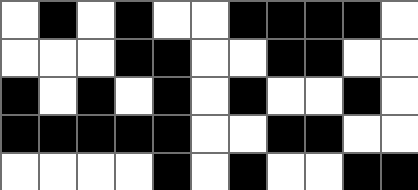[["white", "black", "white", "black", "white", "white", "black", "black", "black", "black", "white"], ["white", "white", "white", "black", "black", "white", "white", "black", "black", "white", "white"], ["black", "white", "black", "white", "black", "white", "black", "white", "white", "black", "white"], ["black", "black", "black", "black", "black", "white", "white", "black", "black", "white", "white"], ["white", "white", "white", "white", "black", "white", "black", "white", "white", "black", "black"]]